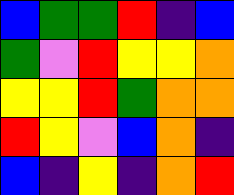[["blue", "green", "green", "red", "indigo", "blue"], ["green", "violet", "red", "yellow", "yellow", "orange"], ["yellow", "yellow", "red", "green", "orange", "orange"], ["red", "yellow", "violet", "blue", "orange", "indigo"], ["blue", "indigo", "yellow", "indigo", "orange", "red"]]